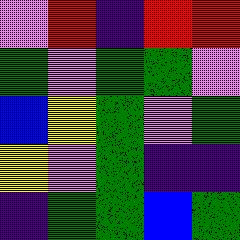[["violet", "red", "indigo", "red", "red"], ["green", "violet", "green", "green", "violet"], ["blue", "yellow", "green", "violet", "green"], ["yellow", "violet", "green", "indigo", "indigo"], ["indigo", "green", "green", "blue", "green"]]